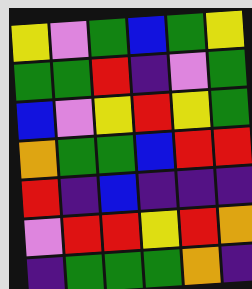[["yellow", "violet", "green", "blue", "green", "yellow"], ["green", "green", "red", "indigo", "violet", "green"], ["blue", "violet", "yellow", "red", "yellow", "green"], ["orange", "green", "green", "blue", "red", "red"], ["red", "indigo", "blue", "indigo", "indigo", "indigo"], ["violet", "red", "red", "yellow", "red", "orange"], ["indigo", "green", "green", "green", "orange", "indigo"]]